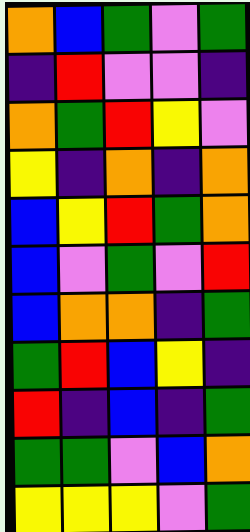[["orange", "blue", "green", "violet", "green"], ["indigo", "red", "violet", "violet", "indigo"], ["orange", "green", "red", "yellow", "violet"], ["yellow", "indigo", "orange", "indigo", "orange"], ["blue", "yellow", "red", "green", "orange"], ["blue", "violet", "green", "violet", "red"], ["blue", "orange", "orange", "indigo", "green"], ["green", "red", "blue", "yellow", "indigo"], ["red", "indigo", "blue", "indigo", "green"], ["green", "green", "violet", "blue", "orange"], ["yellow", "yellow", "yellow", "violet", "green"]]